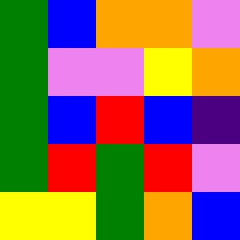[["green", "blue", "orange", "orange", "violet"], ["green", "violet", "violet", "yellow", "orange"], ["green", "blue", "red", "blue", "indigo"], ["green", "red", "green", "red", "violet"], ["yellow", "yellow", "green", "orange", "blue"]]